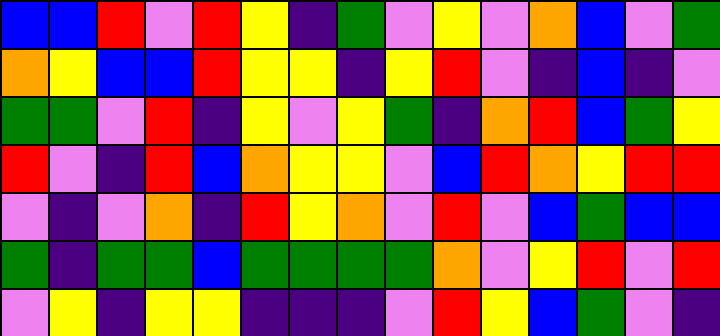[["blue", "blue", "red", "violet", "red", "yellow", "indigo", "green", "violet", "yellow", "violet", "orange", "blue", "violet", "green"], ["orange", "yellow", "blue", "blue", "red", "yellow", "yellow", "indigo", "yellow", "red", "violet", "indigo", "blue", "indigo", "violet"], ["green", "green", "violet", "red", "indigo", "yellow", "violet", "yellow", "green", "indigo", "orange", "red", "blue", "green", "yellow"], ["red", "violet", "indigo", "red", "blue", "orange", "yellow", "yellow", "violet", "blue", "red", "orange", "yellow", "red", "red"], ["violet", "indigo", "violet", "orange", "indigo", "red", "yellow", "orange", "violet", "red", "violet", "blue", "green", "blue", "blue"], ["green", "indigo", "green", "green", "blue", "green", "green", "green", "green", "orange", "violet", "yellow", "red", "violet", "red"], ["violet", "yellow", "indigo", "yellow", "yellow", "indigo", "indigo", "indigo", "violet", "red", "yellow", "blue", "green", "violet", "indigo"]]